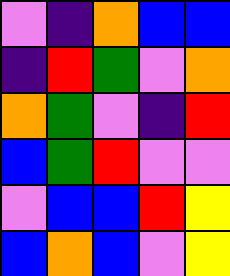[["violet", "indigo", "orange", "blue", "blue"], ["indigo", "red", "green", "violet", "orange"], ["orange", "green", "violet", "indigo", "red"], ["blue", "green", "red", "violet", "violet"], ["violet", "blue", "blue", "red", "yellow"], ["blue", "orange", "blue", "violet", "yellow"]]